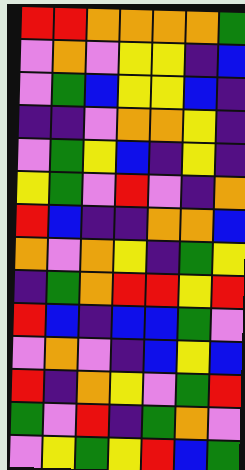[["red", "red", "orange", "orange", "orange", "orange", "green"], ["violet", "orange", "violet", "yellow", "yellow", "indigo", "blue"], ["violet", "green", "blue", "yellow", "yellow", "blue", "indigo"], ["indigo", "indigo", "violet", "orange", "orange", "yellow", "indigo"], ["violet", "green", "yellow", "blue", "indigo", "yellow", "indigo"], ["yellow", "green", "violet", "red", "violet", "indigo", "orange"], ["red", "blue", "indigo", "indigo", "orange", "orange", "blue"], ["orange", "violet", "orange", "yellow", "indigo", "green", "yellow"], ["indigo", "green", "orange", "red", "red", "yellow", "red"], ["red", "blue", "indigo", "blue", "blue", "green", "violet"], ["violet", "orange", "violet", "indigo", "blue", "yellow", "blue"], ["red", "indigo", "orange", "yellow", "violet", "green", "red"], ["green", "violet", "red", "indigo", "green", "orange", "violet"], ["violet", "yellow", "green", "yellow", "red", "blue", "green"]]